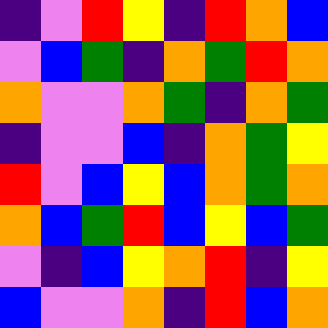[["indigo", "violet", "red", "yellow", "indigo", "red", "orange", "blue"], ["violet", "blue", "green", "indigo", "orange", "green", "red", "orange"], ["orange", "violet", "violet", "orange", "green", "indigo", "orange", "green"], ["indigo", "violet", "violet", "blue", "indigo", "orange", "green", "yellow"], ["red", "violet", "blue", "yellow", "blue", "orange", "green", "orange"], ["orange", "blue", "green", "red", "blue", "yellow", "blue", "green"], ["violet", "indigo", "blue", "yellow", "orange", "red", "indigo", "yellow"], ["blue", "violet", "violet", "orange", "indigo", "red", "blue", "orange"]]